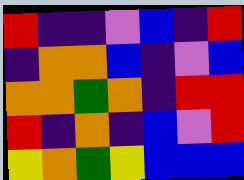[["red", "indigo", "indigo", "violet", "blue", "indigo", "red"], ["indigo", "orange", "orange", "blue", "indigo", "violet", "blue"], ["orange", "orange", "green", "orange", "indigo", "red", "red"], ["red", "indigo", "orange", "indigo", "blue", "violet", "red"], ["yellow", "orange", "green", "yellow", "blue", "blue", "blue"]]